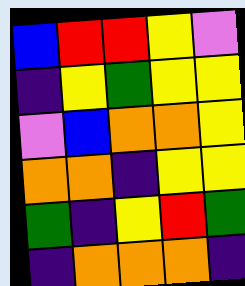[["blue", "red", "red", "yellow", "violet"], ["indigo", "yellow", "green", "yellow", "yellow"], ["violet", "blue", "orange", "orange", "yellow"], ["orange", "orange", "indigo", "yellow", "yellow"], ["green", "indigo", "yellow", "red", "green"], ["indigo", "orange", "orange", "orange", "indigo"]]